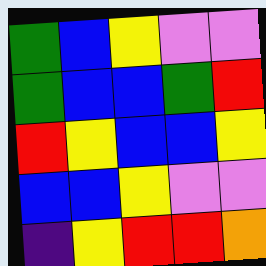[["green", "blue", "yellow", "violet", "violet"], ["green", "blue", "blue", "green", "red"], ["red", "yellow", "blue", "blue", "yellow"], ["blue", "blue", "yellow", "violet", "violet"], ["indigo", "yellow", "red", "red", "orange"]]